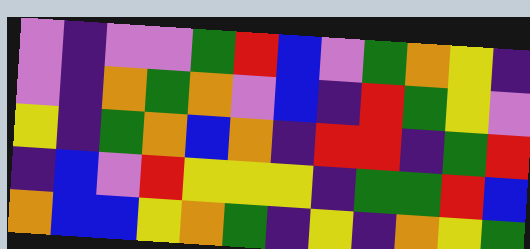[["violet", "indigo", "violet", "violet", "green", "red", "blue", "violet", "green", "orange", "yellow", "indigo"], ["violet", "indigo", "orange", "green", "orange", "violet", "blue", "indigo", "red", "green", "yellow", "violet"], ["yellow", "indigo", "green", "orange", "blue", "orange", "indigo", "red", "red", "indigo", "green", "red"], ["indigo", "blue", "violet", "red", "yellow", "yellow", "yellow", "indigo", "green", "green", "red", "blue"], ["orange", "blue", "blue", "yellow", "orange", "green", "indigo", "yellow", "indigo", "orange", "yellow", "green"]]